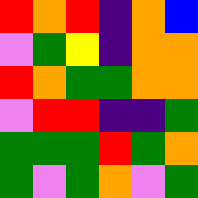[["red", "orange", "red", "indigo", "orange", "blue"], ["violet", "green", "yellow", "indigo", "orange", "orange"], ["red", "orange", "green", "green", "orange", "orange"], ["violet", "red", "red", "indigo", "indigo", "green"], ["green", "green", "green", "red", "green", "orange"], ["green", "violet", "green", "orange", "violet", "green"]]